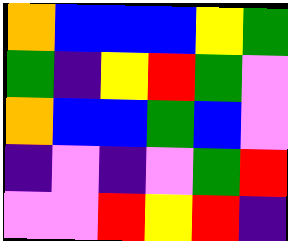[["orange", "blue", "blue", "blue", "yellow", "green"], ["green", "indigo", "yellow", "red", "green", "violet"], ["orange", "blue", "blue", "green", "blue", "violet"], ["indigo", "violet", "indigo", "violet", "green", "red"], ["violet", "violet", "red", "yellow", "red", "indigo"]]